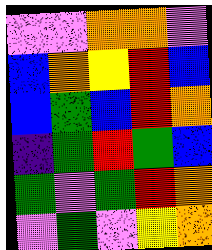[["violet", "violet", "orange", "orange", "violet"], ["blue", "orange", "yellow", "red", "blue"], ["blue", "green", "blue", "red", "orange"], ["indigo", "green", "red", "green", "blue"], ["green", "violet", "green", "red", "orange"], ["violet", "green", "violet", "yellow", "orange"]]